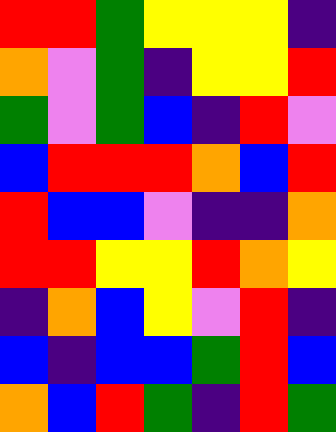[["red", "red", "green", "yellow", "yellow", "yellow", "indigo"], ["orange", "violet", "green", "indigo", "yellow", "yellow", "red"], ["green", "violet", "green", "blue", "indigo", "red", "violet"], ["blue", "red", "red", "red", "orange", "blue", "red"], ["red", "blue", "blue", "violet", "indigo", "indigo", "orange"], ["red", "red", "yellow", "yellow", "red", "orange", "yellow"], ["indigo", "orange", "blue", "yellow", "violet", "red", "indigo"], ["blue", "indigo", "blue", "blue", "green", "red", "blue"], ["orange", "blue", "red", "green", "indigo", "red", "green"]]